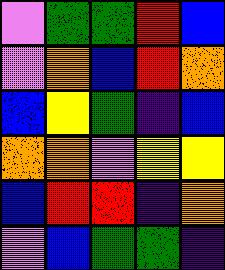[["violet", "green", "green", "red", "blue"], ["violet", "orange", "blue", "red", "orange"], ["blue", "yellow", "green", "indigo", "blue"], ["orange", "orange", "violet", "yellow", "yellow"], ["blue", "red", "red", "indigo", "orange"], ["violet", "blue", "green", "green", "indigo"]]